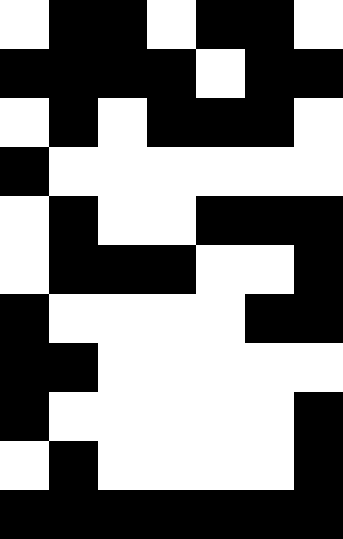[["white", "black", "black", "white", "black", "black", "white"], ["black", "black", "black", "black", "white", "black", "black"], ["white", "black", "white", "black", "black", "black", "white"], ["black", "white", "white", "white", "white", "white", "white"], ["white", "black", "white", "white", "black", "black", "black"], ["white", "black", "black", "black", "white", "white", "black"], ["black", "white", "white", "white", "white", "black", "black"], ["black", "black", "white", "white", "white", "white", "white"], ["black", "white", "white", "white", "white", "white", "black"], ["white", "black", "white", "white", "white", "white", "black"], ["black", "black", "black", "black", "black", "black", "black"]]